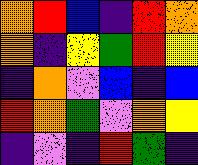[["orange", "red", "blue", "indigo", "red", "orange"], ["orange", "indigo", "yellow", "green", "red", "yellow"], ["indigo", "orange", "violet", "blue", "indigo", "blue"], ["red", "orange", "green", "violet", "orange", "yellow"], ["indigo", "violet", "indigo", "red", "green", "indigo"]]